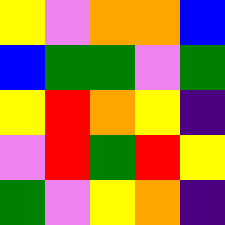[["yellow", "violet", "orange", "orange", "blue"], ["blue", "green", "green", "violet", "green"], ["yellow", "red", "orange", "yellow", "indigo"], ["violet", "red", "green", "red", "yellow"], ["green", "violet", "yellow", "orange", "indigo"]]